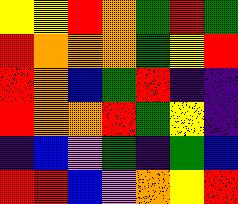[["yellow", "yellow", "red", "orange", "green", "red", "green"], ["red", "orange", "orange", "orange", "green", "yellow", "red"], ["red", "orange", "blue", "green", "red", "indigo", "indigo"], ["red", "orange", "orange", "red", "green", "yellow", "indigo"], ["indigo", "blue", "violet", "green", "indigo", "green", "blue"], ["red", "red", "blue", "violet", "orange", "yellow", "red"]]